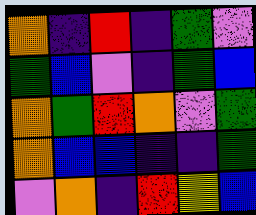[["orange", "indigo", "red", "indigo", "green", "violet"], ["green", "blue", "violet", "indigo", "green", "blue"], ["orange", "green", "red", "orange", "violet", "green"], ["orange", "blue", "blue", "indigo", "indigo", "green"], ["violet", "orange", "indigo", "red", "yellow", "blue"]]